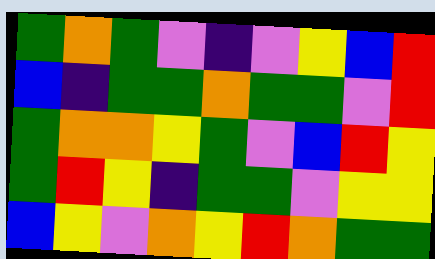[["green", "orange", "green", "violet", "indigo", "violet", "yellow", "blue", "red"], ["blue", "indigo", "green", "green", "orange", "green", "green", "violet", "red"], ["green", "orange", "orange", "yellow", "green", "violet", "blue", "red", "yellow"], ["green", "red", "yellow", "indigo", "green", "green", "violet", "yellow", "yellow"], ["blue", "yellow", "violet", "orange", "yellow", "red", "orange", "green", "green"]]